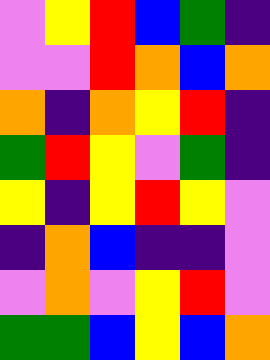[["violet", "yellow", "red", "blue", "green", "indigo"], ["violet", "violet", "red", "orange", "blue", "orange"], ["orange", "indigo", "orange", "yellow", "red", "indigo"], ["green", "red", "yellow", "violet", "green", "indigo"], ["yellow", "indigo", "yellow", "red", "yellow", "violet"], ["indigo", "orange", "blue", "indigo", "indigo", "violet"], ["violet", "orange", "violet", "yellow", "red", "violet"], ["green", "green", "blue", "yellow", "blue", "orange"]]